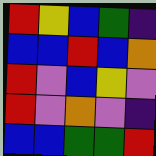[["red", "yellow", "blue", "green", "indigo"], ["blue", "blue", "red", "blue", "orange"], ["red", "violet", "blue", "yellow", "violet"], ["red", "violet", "orange", "violet", "indigo"], ["blue", "blue", "green", "green", "red"]]